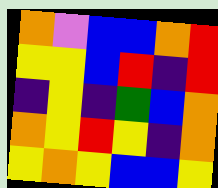[["orange", "violet", "blue", "blue", "orange", "red"], ["yellow", "yellow", "blue", "red", "indigo", "red"], ["indigo", "yellow", "indigo", "green", "blue", "orange"], ["orange", "yellow", "red", "yellow", "indigo", "orange"], ["yellow", "orange", "yellow", "blue", "blue", "yellow"]]